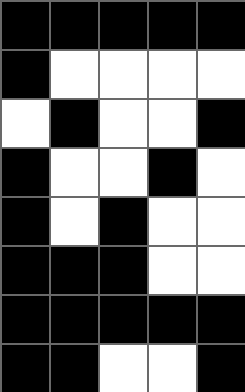[["black", "black", "black", "black", "black"], ["black", "white", "white", "white", "white"], ["white", "black", "white", "white", "black"], ["black", "white", "white", "black", "white"], ["black", "white", "black", "white", "white"], ["black", "black", "black", "white", "white"], ["black", "black", "black", "black", "black"], ["black", "black", "white", "white", "black"]]